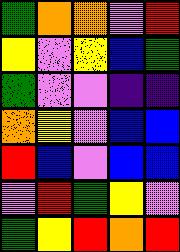[["green", "orange", "orange", "violet", "red"], ["yellow", "violet", "yellow", "blue", "green"], ["green", "violet", "violet", "indigo", "indigo"], ["orange", "yellow", "violet", "blue", "blue"], ["red", "blue", "violet", "blue", "blue"], ["violet", "red", "green", "yellow", "violet"], ["green", "yellow", "red", "orange", "red"]]